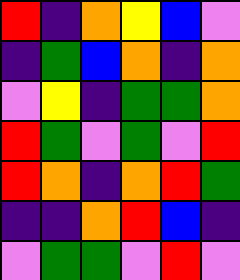[["red", "indigo", "orange", "yellow", "blue", "violet"], ["indigo", "green", "blue", "orange", "indigo", "orange"], ["violet", "yellow", "indigo", "green", "green", "orange"], ["red", "green", "violet", "green", "violet", "red"], ["red", "orange", "indigo", "orange", "red", "green"], ["indigo", "indigo", "orange", "red", "blue", "indigo"], ["violet", "green", "green", "violet", "red", "violet"]]